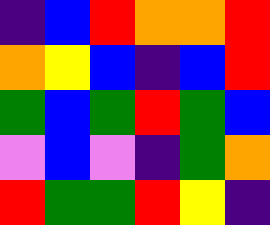[["indigo", "blue", "red", "orange", "orange", "red"], ["orange", "yellow", "blue", "indigo", "blue", "red"], ["green", "blue", "green", "red", "green", "blue"], ["violet", "blue", "violet", "indigo", "green", "orange"], ["red", "green", "green", "red", "yellow", "indigo"]]